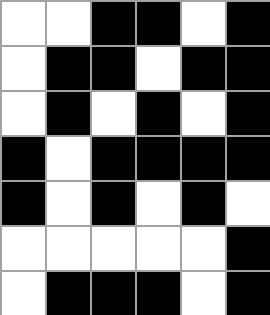[["white", "white", "black", "black", "white", "black"], ["white", "black", "black", "white", "black", "black"], ["white", "black", "white", "black", "white", "black"], ["black", "white", "black", "black", "black", "black"], ["black", "white", "black", "white", "black", "white"], ["white", "white", "white", "white", "white", "black"], ["white", "black", "black", "black", "white", "black"]]